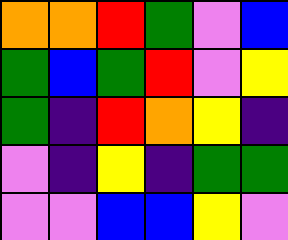[["orange", "orange", "red", "green", "violet", "blue"], ["green", "blue", "green", "red", "violet", "yellow"], ["green", "indigo", "red", "orange", "yellow", "indigo"], ["violet", "indigo", "yellow", "indigo", "green", "green"], ["violet", "violet", "blue", "blue", "yellow", "violet"]]